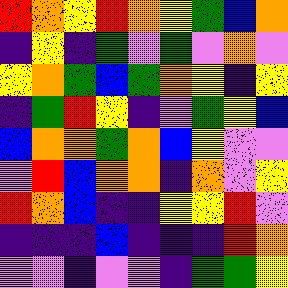[["red", "orange", "yellow", "red", "orange", "yellow", "green", "blue", "orange"], ["indigo", "yellow", "indigo", "green", "violet", "green", "violet", "orange", "violet"], ["yellow", "orange", "green", "blue", "green", "orange", "yellow", "indigo", "yellow"], ["indigo", "green", "red", "yellow", "indigo", "violet", "green", "yellow", "blue"], ["blue", "orange", "orange", "green", "orange", "blue", "yellow", "violet", "violet"], ["violet", "red", "blue", "orange", "orange", "indigo", "orange", "violet", "yellow"], ["red", "orange", "blue", "indigo", "indigo", "yellow", "yellow", "red", "violet"], ["indigo", "indigo", "indigo", "blue", "indigo", "indigo", "indigo", "red", "orange"], ["violet", "violet", "indigo", "violet", "violet", "indigo", "green", "green", "yellow"]]